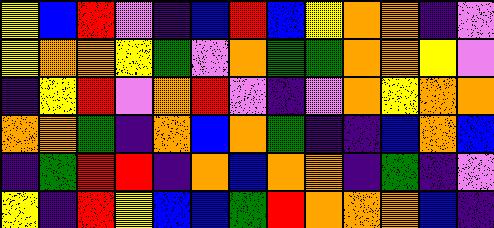[["yellow", "blue", "red", "violet", "indigo", "blue", "red", "blue", "yellow", "orange", "orange", "indigo", "violet"], ["yellow", "orange", "orange", "yellow", "green", "violet", "orange", "green", "green", "orange", "orange", "yellow", "violet"], ["indigo", "yellow", "red", "violet", "orange", "red", "violet", "indigo", "violet", "orange", "yellow", "orange", "orange"], ["orange", "orange", "green", "indigo", "orange", "blue", "orange", "green", "indigo", "indigo", "blue", "orange", "blue"], ["indigo", "green", "red", "red", "indigo", "orange", "blue", "orange", "orange", "indigo", "green", "indigo", "violet"], ["yellow", "indigo", "red", "yellow", "blue", "blue", "green", "red", "orange", "orange", "orange", "blue", "indigo"]]